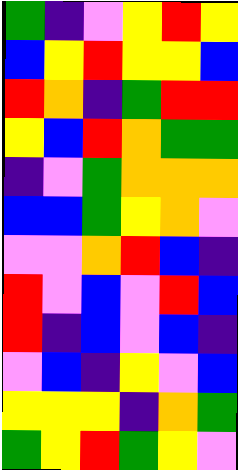[["green", "indigo", "violet", "yellow", "red", "yellow"], ["blue", "yellow", "red", "yellow", "yellow", "blue"], ["red", "orange", "indigo", "green", "red", "red"], ["yellow", "blue", "red", "orange", "green", "green"], ["indigo", "violet", "green", "orange", "orange", "orange"], ["blue", "blue", "green", "yellow", "orange", "violet"], ["violet", "violet", "orange", "red", "blue", "indigo"], ["red", "violet", "blue", "violet", "red", "blue"], ["red", "indigo", "blue", "violet", "blue", "indigo"], ["violet", "blue", "indigo", "yellow", "violet", "blue"], ["yellow", "yellow", "yellow", "indigo", "orange", "green"], ["green", "yellow", "red", "green", "yellow", "violet"]]